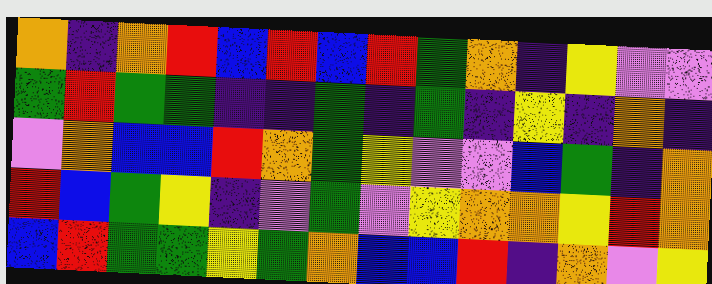[["orange", "indigo", "orange", "red", "blue", "red", "blue", "red", "green", "orange", "indigo", "yellow", "violet", "violet"], ["green", "red", "green", "green", "indigo", "indigo", "green", "indigo", "green", "indigo", "yellow", "indigo", "orange", "indigo"], ["violet", "orange", "blue", "blue", "red", "orange", "green", "yellow", "violet", "violet", "blue", "green", "indigo", "orange"], ["red", "blue", "green", "yellow", "indigo", "violet", "green", "violet", "yellow", "orange", "orange", "yellow", "red", "orange"], ["blue", "red", "green", "green", "yellow", "green", "orange", "blue", "blue", "red", "indigo", "orange", "violet", "yellow"]]